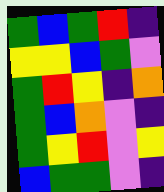[["green", "blue", "green", "red", "indigo"], ["yellow", "yellow", "blue", "green", "violet"], ["green", "red", "yellow", "indigo", "orange"], ["green", "blue", "orange", "violet", "indigo"], ["green", "yellow", "red", "violet", "yellow"], ["blue", "green", "green", "violet", "indigo"]]